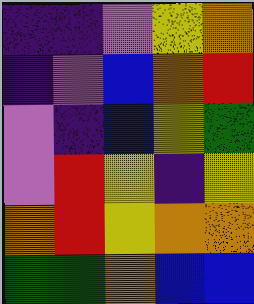[["indigo", "indigo", "violet", "yellow", "orange"], ["indigo", "violet", "blue", "orange", "red"], ["violet", "indigo", "blue", "yellow", "green"], ["violet", "red", "yellow", "indigo", "yellow"], ["orange", "red", "yellow", "orange", "orange"], ["green", "green", "orange", "blue", "blue"]]